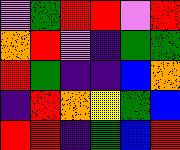[["violet", "green", "red", "red", "violet", "red"], ["orange", "red", "violet", "indigo", "green", "green"], ["red", "green", "indigo", "indigo", "blue", "orange"], ["indigo", "red", "orange", "yellow", "green", "blue"], ["red", "red", "indigo", "green", "blue", "red"]]